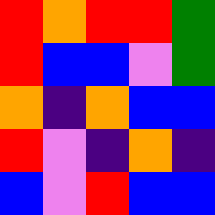[["red", "orange", "red", "red", "green"], ["red", "blue", "blue", "violet", "green"], ["orange", "indigo", "orange", "blue", "blue"], ["red", "violet", "indigo", "orange", "indigo"], ["blue", "violet", "red", "blue", "blue"]]